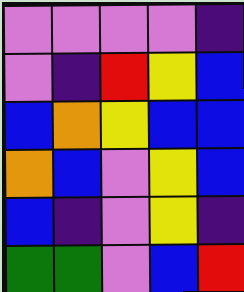[["violet", "violet", "violet", "violet", "indigo"], ["violet", "indigo", "red", "yellow", "blue"], ["blue", "orange", "yellow", "blue", "blue"], ["orange", "blue", "violet", "yellow", "blue"], ["blue", "indigo", "violet", "yellow", "indigo"], ["green", "green", "violet", "blue", "red"]]